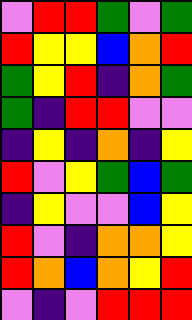[["violet", "red", "red", "green", "violet", "green"], ["red", "yellow", "yellow", "blue", "orange", "red"], ["green", "yellow", "red", "indigo", "orange", "green"], ["green", "indigo", "red", "red", "violet", "violet"], ["indigo", "yellow", "indigo", "orange", "indigo", "yellow"], ["red", "violet", "yellow", "green", "blue", "green"], ["indigo", "yellow", "violet", "violet", "blue", "yellow"], ["red", "violet", "indigo", "orange", "orange", "yellow"], ["red", "orange", "blue", "orange", "yellow", "red"], ["violet", "indigo", "violet", "red", "red", "red"]]